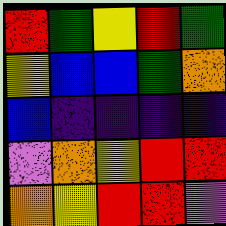[["red", "green", "yellow", "red", "green"], ["yellow", "blue", "blue", "green", "orange"], ["blue", "indigo", "indigo", "indigo", "indigo"], ["violet", "orange", "yellow", "red", "red"], ["orange", "yellow", "red", "red", "violet"]]